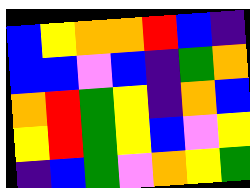[["blue", "yellow", "orange", "orange", "red", "blue", "indigo"], ["blue", "blue", "violet", "blue", "indigo", "green", "orange"], ["orange", "red", "green", "yellow", "indigo", "orange", "blue"], ["yellow", "red", "green", "yellow", "blue", "violet", "yellow"], ["indigo", "blue", "green", "violet", "orange", "yellow", "green"]]